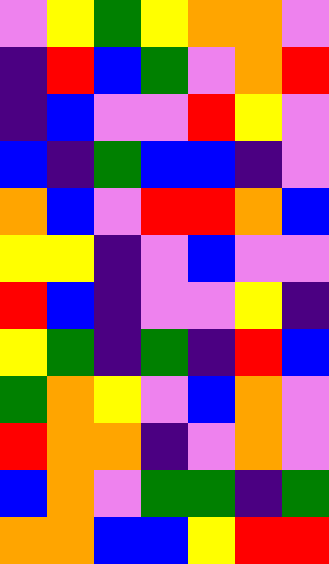[["violet", "yellow", "green", "yellow", "orange", "orange", "violet"], ["indigo", "red", "blue", "green", "violet", "orange", "red"], ["indigo", "blue", "violet", "violet", "red", "yellow", "violet"], ["blue", "indigo", "green", "blue", "blue", "indigo", "violet"], ["orange", "blue", "violet", "red", "red", "orange", "blue"], ["yellow", "yellow", "indigo", "violet", "blue", "violet", "violet"], ["red", "blue", "indigo", "violet", "violet", "yellow", "indigo"], ["yellow", "green", "indigo", "green", "indigo", "red", "blue"], ["green", "orange", "yellow", "violet", "blue", "orange", "violet"], ["red", "orange", "orange", "indigo", "violet", "orange", "violet"], ["blue", "orange", "violet", "green", "green", "indigo", "green"], ["orange", "orange", "blue", "blue", "yellow", "red", "red"]]